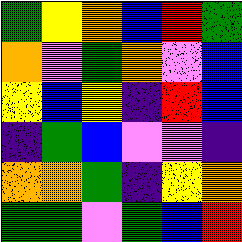[["green", "yellow", "orange", "blue", "red", "green"], ["orange", "violet", "green", "orange", "violet", "blue"], ["yellow", "blue", "yellow", "indigo", "red", "blue"], ["indigo", "green", "blue", "violet", "violet", "indigo"], ["orange", "orange", "green", "indigo", "yellow", "orange"], ["green", "green", "violet", "green", "blue", "red"]]